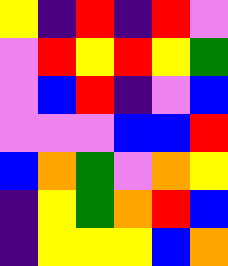[["yellow", "indigo", "red", "indigo", "red", "violet"], ["violet", "red", "yellow", "red", "yellow", "green"], ["violet", "blue", "red", "indigo", "violet", "blue"], ["violet", "violet", "violet", "blue", "blue", "red"], ["blue", "orange", "green", "violet", "orange", "yellow"], ["indigo", "yellow", "green", "orange", "red", "blue"], ["indigo", "yellow", "yellow", "yellow", "blue", "orange"]]